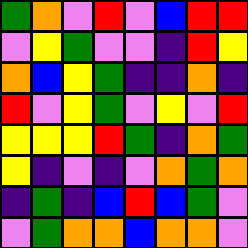[["green", "orange", "violet", "red", "violet", "blue", "red", "red"], ["violet", "yellow", "green", "violet", "violet", "indigo", "red", "yellow"], ["orange", "blue", "yellow", "green", "indigo", "indigo", "orange", "indigo"], ["red", "violet", "yellow", "green", "violet", "yellow", "violet", "red"], ["yellow", "yellow", "yellow", "red", "green", "indigo", "orange", "green"], ["yellow", "indigo", "violet", "indigo", "violet", "orange", "green", "orange"], ["indigo", "green", "indigo", "blue", "red", "blue", "green", "violet"], ["violet", "green", "orange", "orange", "blue", "orange", "orange", "violet"]]